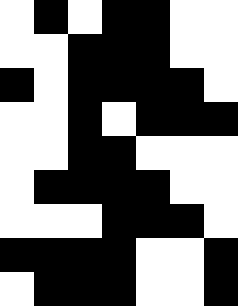[["white", "black", "white", "black", "black", "white", "white"], ["white", "white", "black", "black", "black", "white", "white"], ["black", "white", "black", "black", "black", "black", "white"], ["white", "white", "black", "white", "black", "black", "black"], ["white", "white", "black", "black", "white", "white", "white"], ["white", "black", "black", "black", "black", "white", "white"], ["white", "white", "white", "black", "black", "black", "white"], ["black", "black", "black", "black", "white", "white", "black"], ["white", "black", "black", "black", "white", "white", "black"]]